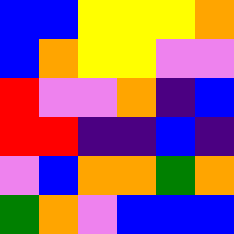[["blue", "blue", "yellow", "yellow", "yellow", "orange"], ["blue", "orange", "yellow", "yellow", "violet", "violet"], ["red", "violet", "violet", "orange", "indigo", "blue"], ["red", "red", "indigo", "indigo", "blue", "indigo"], ["violet", "blue", "orange", "orange", "green", "orange"], ["green", "orange", "violet", "blue", "blue", "blue"]]